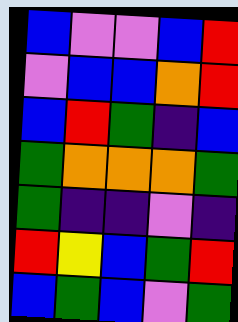[["blue", "violet", "violet", "blue", "red"], ["violet", "blue", "blue", "orange", "red"], ["blue", "red", "green", "indigo", "blue"], ["green", "orange", "orange", "orange", "green"], ["green", "indigo", "indigo", "violet", "indigo"], ["red", "yellow", "blue", "green", "red"], ["blue", "green", "blue", "violet", "green"]]